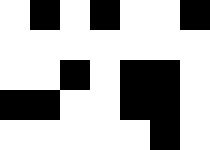[["white", "black", "white", "black", "white", "white", "black"], ["white", "white", "white", "white", "white", "white", "white"], ["white", "white", "black", "white", "black", "black", "white"], ["black", "black", "white", "white", "black", "black", "white"], ["white", "white", "white", "white", "white", "black", "white"]]